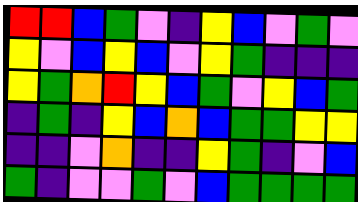[["red", "red", "blue", "green", "violet", "indigo", "yellow", "blue", "violet", "green", "violet"], ["yellow", "violet", "blue", "yellow", "blue", "violet", "yellow", "green", "indigo", "indigo", "indigo"], ["yellow", "green", "orange", "red", "yellow", "blue", "green", "violet", "yellow", "blue", "green"], ["indigo", "green", "indigo", "yellow", "blue", "orange", "blue", "green", "green", "yellow", "yellow"], ["indigo", "indigo", "violet", "orange", "indigo", "indigo", "yellow", "green", "indigo", "violet", "blue"], ["green", "indigo", "violet", "violet", "green", "violet", "blue", "green", "green", "green", "green"]]